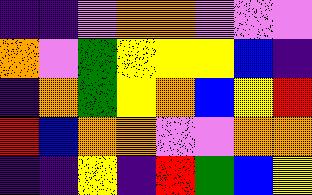[["indigo", "indigo", "violet", "orange", "orange", "violet", "violet", "violet"], ["orange", "violet", "green", "yellow", "yellow", "yellow", "blue", "indigo"], ["indigo", "orange", "green", "yellow", "orange", "blue", "yellow", "red"], ["red", "blue", "orange", "orange", "violet", "violet", "orange", "orange"], ["indigo", "indigo", "yellow", "indigo", "red", "green", "blue", "yellow"]]